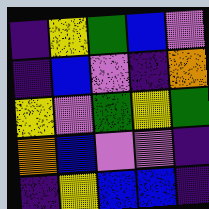[["indigo", "yellow", "green", "blue", "violet"], ["indigo", "blue", "violet", "indigo", "orange"], ["yellow", "violet", "green", "yellow", "green"], ["orange", "blue", "violet", "violet", "indigo"], ["indigo", "yellow", "blue", "blue", "indigo"]]